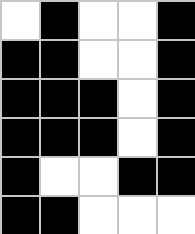[["white", "black", "white", "white", "black"], ["black", "black", "white", "white", "black"], ["black", "black", "black", "white", "black"], ["black", "black", "black", "white", "black"], ["black", "white", "white", "black", "black"], ["black", "black", "white", "white", "white"]]